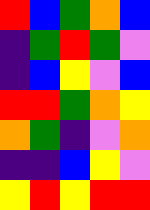[["red", "blue", "green", "orange", "blue"], ["indigo", "green", "red", "green", "violet"], ["indigo", "blue", "yellow", "violet", "blue"], ["red", "red", "green", "orange", "yellow"], ["orange", "green", "indigo", "violet", "orange"], ["indigo", "indigo", "blue", "yellow", "violet"], ["yellow", "red", "yellow", "red", "red"]]